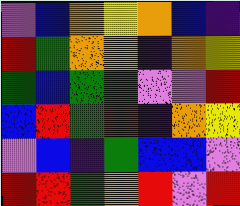[["violet", "blue", "orange", "yellow", "orange", "blue", "indigo"], ["red", "green", "orange", "orange", "indigo", "orange", "yellow"], ["green", "blue", "green", "green", "violet", "violet", "red"], ["blue", "red", "green", "red", "indigo", "orange", "yellow"], ["violet", "blue", "indigo", "green", "blue", "blue", "violet"], ["red", "red", "green", "orange", "red", "violet", "red"]]